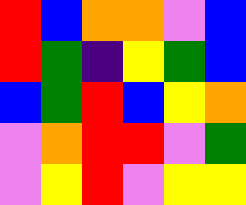[["red", "blue", "orange", "orange", "violet", "blue"], ["red", "green", "indigo", "yellow", "green", "blue"], ["blue", "green", "red", "blue", "yellow", "orange"], ["violet", "orange", "red", "red", "violet", "green"], ["violet", "yellow", "red", "violet", "yellow", "yellow"]]